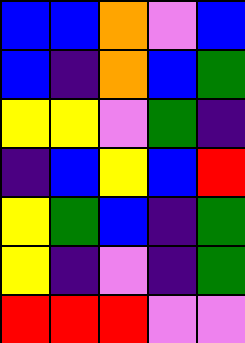[["blue", "blue", "orange", "violet", "blue"], ["blue", "indigo", "orange", "blue", "green"], ["yellow", "yellow", "violet", "green", "indigo"], ["indigo", "blue", "yellow", "blue", "red"], ["yellow", "green", "blue", "indigo", "green"], ["yellow", "indigo", "violet", "indigo", "green"], ["red", "red", "red", "violet", "violet"]]